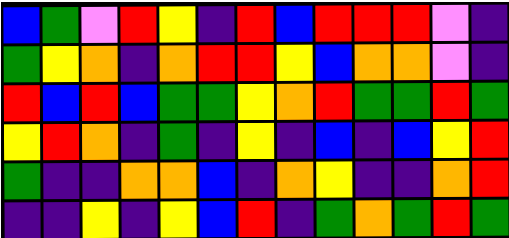[["blue", "green", "violet", "red", "yellow", "indigo", "red", "blue", "red", "red", "red", "violet", "indigo"], ["green", "yellow", "orange", "indigo", "orange", "red", "red", "yellow", "blue", "orange", "orange", "violet", "indigo"], ["red", "blue", "red", "blue", "green", "green", "yellow", "orange", "red", "green", "green", "red", "green"], ["yellow", "red", "orange", "indigo", "green", "indigo", "yellow", "indigo", "blue", "indigo", "blue", "yellow", "red"], ["green", "indigo", "indigo", "orange", "orange", "blue", "indigo", "orange", "yellow", "indigo", "indigo", "orange", "red"], ["indigo", "indigo", "yellow", "indigo", "yellow", "blue", "red", "indigo", "green", "orange", "green", "red", "green"]]